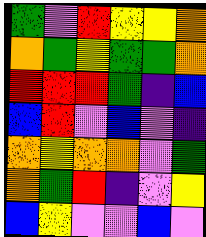[["green", "violet", "red", "yellow", "yellow", "orange"], ["orange", "green", "yellow", "green", "green", "orange"], ["red", "red", "red", "green", "indigo", "blue"], ["blue", "red", "violet", "blue", "violet", "indigo"], ["orange", "yellow", "orange", "orange", "violet", "green"], ["orange", "green", "red", "indigo", "violet", "yellow"], ["blue", "yellow", "violet", "violet", "blue", "violet"]]